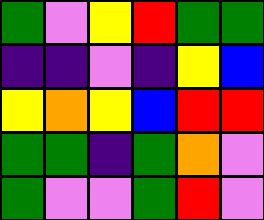[["green", "violet", "yellow", "red", "green", "green"], ["indigo", "indigo", "violet", "indigo", "yellow", "blue"], ["yellow", "orange", "yellow", "blue", "red", "red"], ["green", "green", "indigo", "green", "orange", "violet"], ["green", "violet", "violet", "green", "red", "violet"]]